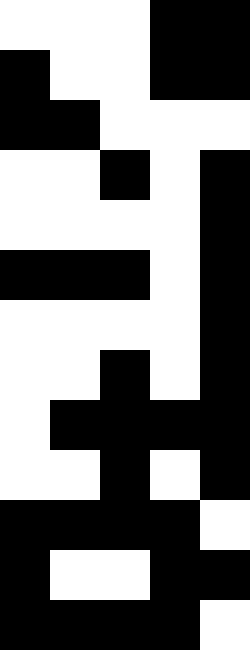[["white", "white", "white", "black", "black"], ["black", "white", "white", "black", "black"], ["black", "black", "white", "white", "white"], ["white", "white", "black", "white", "black"], ["white", "white", "white", "white", "black"], ["black", "black", "black", "white", "black"], ["white", "white", "white", "white", "black"], ["white", "white", "black", "white", "black"], ["white", "black", "black", "black", "black"], ["white", "white", "black", "white", "black"], ["black", "black", "black", "black", "white"], ["black", "white", "white", "black", "black"], ["black", "black", "black", "black", "white"]]